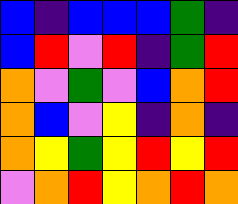[["blue", "indigo", "blue", "blue", "blue", "green", "indigo"], ["blue", "red", "violet", "red", "indigo", "green", "red"], ["orange", "violet", "green", "violet", "blue", "orange", "red"], ["orange", "blue", "violet", "yellow", "indigo", "orange", "indigo"], ["orange", "yellow", "green", "yellow", "red", "yellow", "red"], ["violet", "orange", "red", "yellow", "orange", "red", "orange"]]